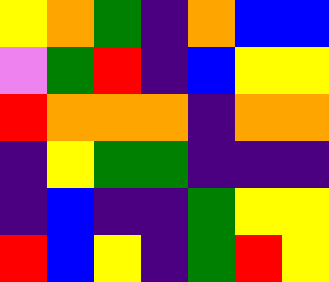[["yellow", "orange", "green", "indigo", "orange", "blue", "blue"], ["violet", "green", "red", "indigo", "blue", "yellow", "yellow"], ["red", "orange", "orange", "orange", "indigo", "orange", "orange"], ["indigo", "yellow", "green", "green", "indigo", "indigo", "indigo"], ["indigo", "blue", "indigo", "indigo", "green", "yellow", "yellow"], ["red", "blue", "yellow", "indigo", "green", "red", "yellow"]]